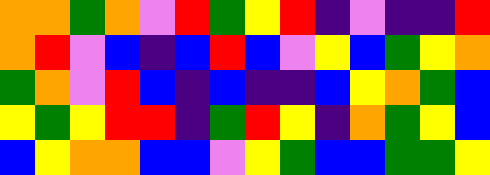[["orange", "orange", "green", "orange", "violet", "red", "green", "yellow", "red", "indigo", "violet", "indigo", "indigo", "red"], ["orange", "red", "violet", "blue", "indigo", "blue", "red", "blue", "violet", "yellow", "blue", "green", "yellow", "orange"], ["green", "orange", "violet", "red", "blue", "indigo", "blue", "indigo", "indigo", "blue", "yellow", "orange", "green", "blue"], ["yellow", "green", "yellow", "red", "red", "indigo", "green", "red", "yellow", "indigo", "orange", "green", "yellow", "blue"], ["blue", "yellow", "orange", "orange", "blue", "blue", "violet", "yellow", "green", "blue", "blue", "green", "green", "yellow"]]